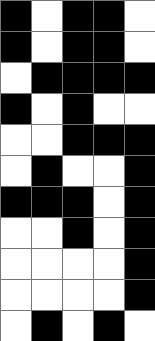[["black", "white", "black", "black", "white"], ["black", "white", "black", "black", "white"], ["white", "black", "black", "black", "black"], ["black", "white", "black", "white", "white"], ["white", "white", "black", "black", "black"], ["white", "black", "white", "white", "black"], ["black", "black", "black", "white", "black"], ["white", "white", "black", "white", "black"], ["white", "white", "white", "white", "black"], ["white", "white", "white", "white", "black"], ["white", "black", "white", "black", "white"]]